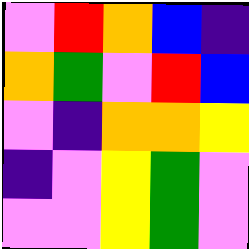[["violet", "red", "orange", "blue", "indigo"], ["orange", "green", "violet", "red", "blue"], ["violet", "indigo", "orange", "orange", "yellow"], ["indigo", "violet", "yellow", "green", "violet"], ["violet", "violet", "yellow", "green", "violet"]]